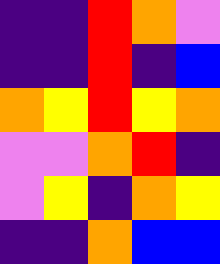[["indigo", "indigo", "red", "orange", "violet"], ["indigo", "indigo", "red", "indigo", "blue"], ["orange", "yellow", "red", "yellow", "orange"], ["violet", "violet", "orange", "red", "indigo"], ["violet", "yellow", "indigo", "orange", "yellow"], ["indigo", "indigo", "orange", "blue", "blue"]]